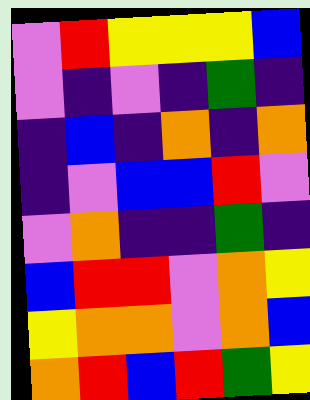[["violet", "red", "yellow", "yellow", "yellow", "blue"], ["violet", "indigo", "violet", "indigo", "green", "indigo"], ["indigo", "blue", "indigo", "orange", "indigo", "orange"], ["indigo", "violet", "blue", "blue", "red", "violet"], ["violet", "orange", "indigo", "indigo", "green", "indigo"], ["blue", "red", "red", "violet", "orange", "yellow"], ["yellow", "orange", "orange", "violet", "orange", "blue"], ["orange", "red", "blue", "red", "green", "yellow"]]